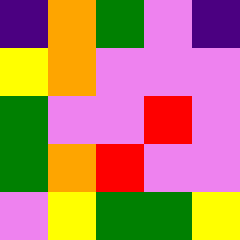[["indigo", "orange", "green", "violet", "indigo"], ["yellow", "orange", "violet", "violet", "violet"], ["green", "violet", "violet", "red", "violet"], ["green", "orange", "red", "violet", "violet"], ["violet", "yellow", "green", "green", "yellow"]]